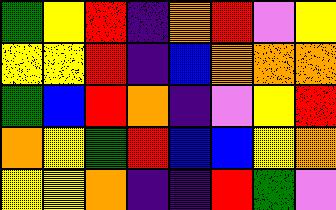[["green", "yellow", "red", "indigo", "orange", "red", "violet", "yellow"], ["yellow", "yellow", "red", "indigo", "blue", "orange", "orange", "orange"], ["green", "blue", "red", "orange", "indigo", "violet", "yellow", "red"], ["orange", "yellow", "green", "red", "blue", "blue", "yellow", "orange"], ["yellow", "yellow", "orange", "indigo", "indigo", "red", "green", "violet"]]